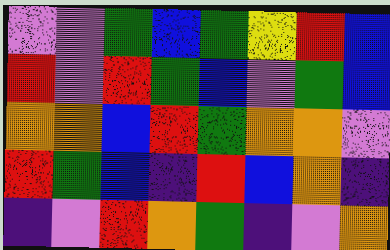[["violet", "violet", "green", "blue", "green", "yellow", "red", "blue"], ["red", "violet", "red", "green", "blue", "violet", "green", "blue"], ["orange", "orange", "blue", "red", "green", "orange", "orange", "violet"], ["red", "green", "blue", "indigo", "red", "blue", "orange", "indigo"], ["indigo", "violet", "red", "orange", "green", "indigo", "violet", "orange"]]